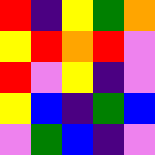[["red", "indigo", "yellow", "green", "orange"], ["yellow", "red", "orange", "red", "violet"], ["red", "violet", "yellow", "indigo", "violet"], ["yellow", "blue", "indigo", "green", "blue"], ["violet", "green", "blue", "indigo", "violet"]]